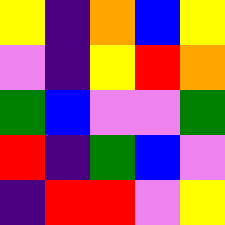[["yellow", "indigo", "orange", "blue", "yellow"], ["violet", "indigo", "yellow", "red", "orange"], ["green", "blue", "violet", "violet", "green"], ["red", "indigo", "green", "blue", "violet"], ["indigo", "red", "red", "violet", "yellow"]]